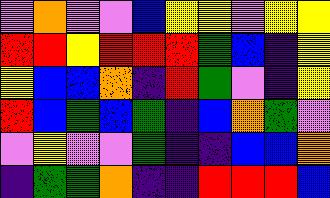[["violet", "orange", "violet", "violet", "blue", "yellow", "yellow", "violet", "yellow", "yellow"], ["red", "red", "yellow", "red", "red", "red", "green", "blue", "indigo", "yellow"], ["yellow", "blue", "blue", "orange", "indigo", "red", "green", "violet", "indigo", "yellow"], ["red", "blue", "green", "blue", "green", "indigo", "blue", "orange", "green", "violet"], ["violet", "yellow", "violet", "violet", "green", "indigo", "indigo", "blue", "blue", "orange"], ["indigo", "green", "green", "orange", "indigo", "indigo", "red", "red", "red", "blue"]]